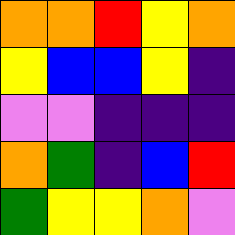[["orange", "orange", "red", "yellow", "orange"], ["yellow", "blue", "blue", "yellow", "indigo"], ["violet", "violet", "indigo", "indigo", "indigo"], ["orange", "green", "indigo", "blue", "red"], ["green", "yellow", "yellow", "orange", "violet"]]